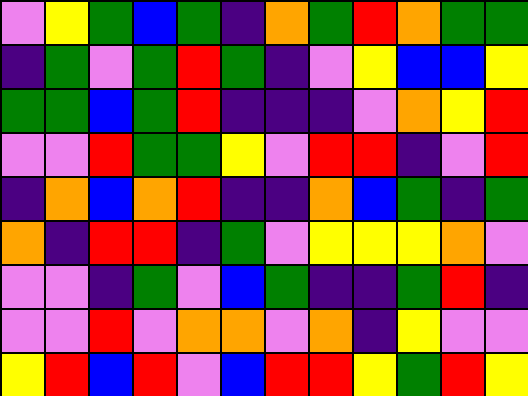[["violet", "yellow", "green", "blue", "green", "indigo", "orange", "green", "red", "orange", "green", "green"], ["indigo", "green", "violet", "green", "red", "green", "indigo", "violet", "yellow", "blue", "blue", "yellow"], ["green", "green", "blue", "green", "red", "indigo", "indigo", "indigo", "violet", "orange", "yellow", "red"], ["violet", "violet", "red", "green", "green", "yellow", "violet", "red", "red", "indigo", "violet", "red"], ["indigo", "orange", "blue", "orange", "red", "indigo", "indigo", "orange", "blue", "green", "indigo", "green"], ["orange", "indigo", "red", "red", "indigo", "green", "violet", "yellow", "yellow", "yellow", "orange", "violet"], ["violet", "violet", "indigo", "green", "violet", "blue", "green", "indigo", "indigo", "green", "red", "indigo"], ["violet", "violet", "red", "violet", "orange", "orange", "violet", "orange", "indigo", "yellow", "violet", "violet"], ["yellow", "red", "blue", "red", "violet", "blue", "red", "red", "yellow", "green", "red", "yellow"]]